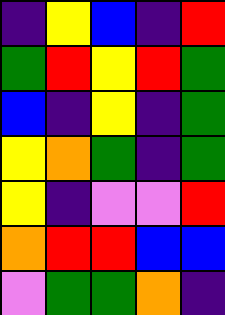[["indigo", "yellow", "blue", "indigo", "red"], ["green", "red", "yellow", "red", "green"], ["blue", "indigo", "yellow", "indigo", "green"], ["yellow", "orange", "green", "indigo", "green"], ["yellow", "indigo", "violet", "violet", "red"], ["orange", "red", "red", "blue", "blue"], ["violet", "green", "green", "orange", "indigo"]]